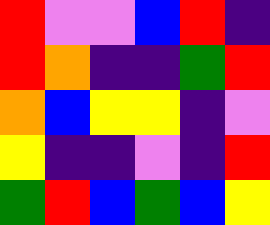[["red", "violet", "violet", "blue", "red", "indigo"], ["red", "orange", "indigo", "indigo", "green", "red"], ["orange", "blue", "yellow", "yellow", "indigo", "violet"], ["yellow", "indigo", "indigo", "violet", "indigo", "red"], ["green", "red", "blue", "green", "blue", "yellow"]]